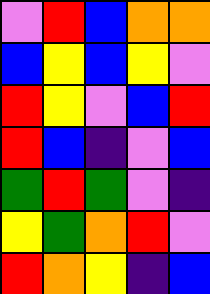[["violet", "red", "blue", "orange", "orange"], ["blue", "yellow", "blue", "yellow", "violet"], ["red", "yellow", "violet", "blue", "red"], ["red", "blue", "indigo", "violet", "blue"], ["green", "red", "green", "violet", "indigo"], ["yellow", "green", "orange", "red", "violet"], ["red", "orange", "yellow", "indigo", "blue"]]